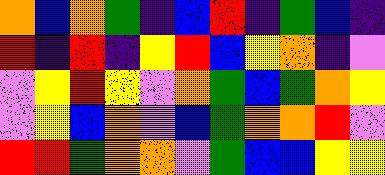[["orange", "blue", "orange", "green", "indigo", "blue", "red", "indigo", "green", "blue", "indigo"], ["red", "indigo", "red", "indigo", "yellow", "red", "blue", "yellow", "orange", "indigo", "violet"], ["violet", "yellow", "red", "yellow", "violet", "orange", "green", "blue", "green", "orange", "yellow"], ["violet", "yellow", "blue", "orange", "violet", "blue", "green", "orange", "orange", "red", "violet"], ["red", "red", "green", "orange", "orange", "violet", "green", "blue", "blue", "yellow", "yellow"]]